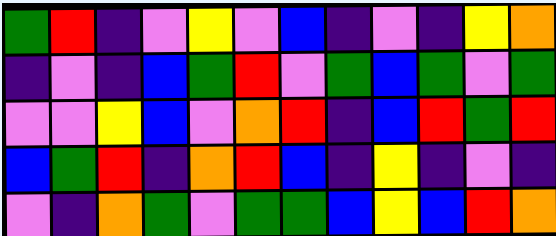[["green", "red", "indigo", "violet", "yellow", "violet", "blue", "indigo", "violet", "indigo", "yellow", "orange"], ["indigo", "violet", "indigo", "blue", "green", "red", "violet", "green", "blue", "green", "violet", "green"], ["violet", "violet", "yellow", "blue", "violet", "orange", "red", "indigo", "blue", "red", "green", "red"], ["blue", "green", "red", "indigo", "orange", "red", "blue", "indigo", "yellow", "indigo", "violet", "indigo"], ["violet", "indigo", "orange", "green", "violet", "green", "green", "blue", "yellow", "blue", "red", "orange"]]